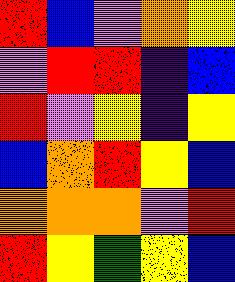[["red", "blue", "violet", "orange", "yellow"], ["violet", "red", "red", "indigo", "blue"], ["red", "violet", "yellow", "indigo", "yellow"], ["blue", "orange", "red", "yellow", "blue"], ["orange", "orange", "orange", "violet", "red"], ["red", "yellow", "green", "yellow", "blue"]]